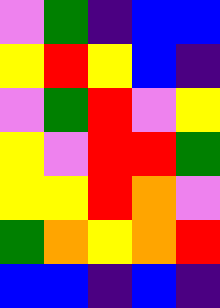[["violet", "green", "indigo", "blue", "blue"], ["yellow", "red", "yellow", "blue", "indigo"], ["violet", "green", "red", "violet", "yellow"], ["yellow", "violet", "red", "red", "green"], ["yellow", "yellow", "red", "orange", "violet"], ["green", "orange", "yellow", "orange", "red"], ["blue", "blue", "indigo", "blue", "indigo"]]